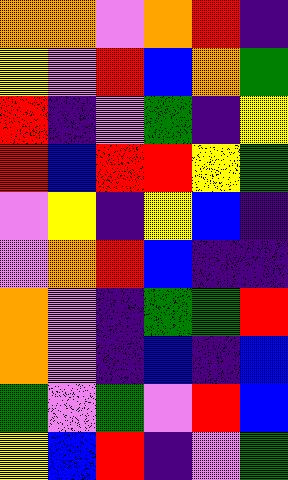[["orange", "orange", "violet", "orange", "red", "indigo"], ["yellow", "violet", "red", "blue", "orange", "green"], ["red", "indigo", "violet", "green", "indigo", "yellow"], ["red", "blue", "red", "red", "yellow", "green"], ["violet", "yellow", "indigo", "yellow", "blue", "indigo"], ["violet", "orange", "red", "blue", "indigo", "indigo"], ["orange", "violet", "indigo", "green", "green", "red"], ["orange", "violet", "indigo", "blue", "indigo", "blue"], ["green", "violet", "green", "violet", "red", "blue"], ["yellow", "blue", "red", "indigo", "violet", "green"]]